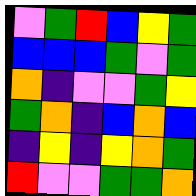[["violet", "green", "red", "blue", "yellow", "green"], ["blue", "blue", "blue", "green", "violet", "green"], ["orange", "indigo", "violet", "violet", "green", "yellow"], ["green", "orange", "indigo", "blue", "orange", "blue"], ["indigo", "yellow", "indigo", "yellow", "orange", "green"], ["red", "violet", "violet", "green", "green", "orange"]]